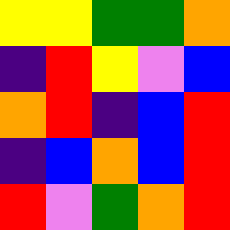[["yellow", "yellow", "green", "green", "orange"], ["indigo", "red", "yellow", "violet", "blue"], ["orange", "red", "indigo", "blue", "red"], ["indigo", "blue", "orange", "blue", "red"], ["red", "violet", "green", "orange", "red"]]